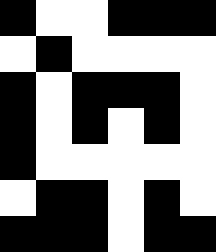[["black", "white", "white", "black", "black", "black"], ["white", "black", "white", "white", "white", "white"], ["black", "white", "black", "black", "black", "white"], ["black", "white", "black", "white", "black", "white"], ["black", "white", "white", "white", "white", "white"], ["white", "black", "black", "white", "black", "white"], ["black", "black", "black", "white", "black", "black"]]